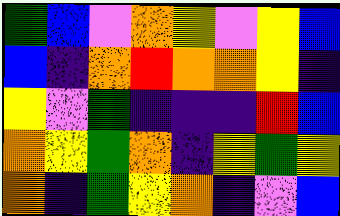[["green", "blue", "violet", "orange", "yellow", "violet", "yellow", "blue"], ["blue", "indigo", "orange", "red", "orange", "orange", "yellow", "indigo"], ["yellow", "violet", "green", "indigo", "indigo", "indigo", "red", "blue"], ["orange", "yellow", "green", "orange", "indigo", "yellow", "green", "yellow"], ["orange", "indigo", "green", "yellow", "orange", "indigo", "violet", "blue"]]